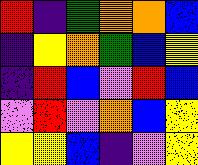[["red", "indigo", "green", "orange", "orange", "blue"], ["indigo", "yellow", "orange", "green", "blue", "yellow"], ["indigo", "red", "blue", "violet", "red", "blue"], ["violet", "red", "violet", "orange", "blue", "yellow"], ["yellow", "yellow", "blue", "indigo", "violet", "yellow"]]